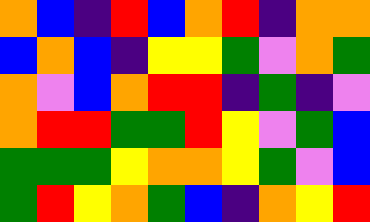[["orange", "blue", "indigo", "red", "blue", "orange", "red", "indigo", "orange", "orange"], ["blue", "orange", "blue", "indigo", "yellow", "yellow", "green", "violet", "orange", "green"], ["orange", "violet", "blue", "orange", "red", "red", "indigo", "green", "indigo", "violet"], ["orange", "red", "red", "green", "green", "red", "yellow", "violet", "green", "blue"], ["green", "green", "green", "yellow", "orange", "orange", "yellow", "green", "violet", "blue"], ["green", "red", "yellow", "orange", "green", "blue", "indigo", "orange", "yellow", "red"]]